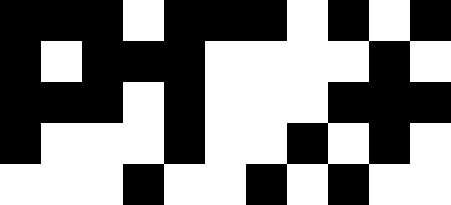[["black", "black", "black", "white", "black", "black", "black", "white", "black", "white", "black"], ["black", "white", "black", "black", "black", "white", "white", "white", "white", "black", "white"], ["black", "black", "black", "white", "black", "white", "white", "white", "black", "black", "black"], ["black", "white", "white", "white", "black", "white", "white", "black", "white", "black", "white"], ["white", "white", "white", "black", "white", "white", "black", "white", "black", "white", "white"]]